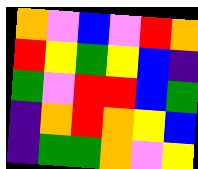[["orange", "violet", "blue", "violet", "red", "orange"], ["red", "yellow", "green", "yellow", "blue", "indigo"], ["green", "violet", "red", "red", "blue", "green"], ["indigo", "orange", "red", "orange", "yellow", "blue"], ["indigo", "green", "green", "orange", "violet", "yellow"]]